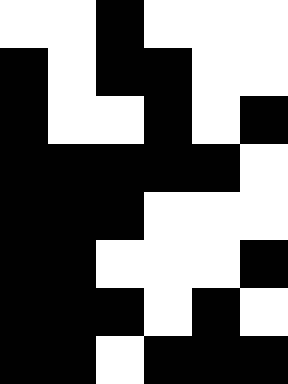[["white", "white", "black", "white", "white", "white"], ["black", "white", "black", "black", "white", "white"], ["black", "white", "white", "black", "white", "black"], ["black", "black", "black", "black", "black", "white"], ["black", "black", "black", "white", "white", "white"], ["black", "black", "white", "white", "white", "black"], ["black", "black", "black", "white", "black", "white"], ["black", "black", "white", "black", "black", "black"]]